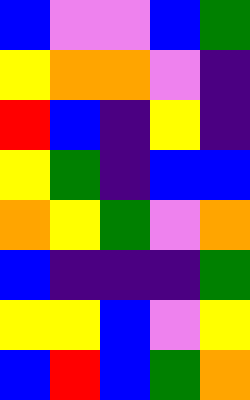[["blue", "violet", "violet", "blue", "green"], ["yellow", "orange", "orange", "violet", "indigo"], ["red", "blue", "indigo", "yellow", "indigo"], ["yellow", "green", "indigo", "blue", "blue"], ["orange", "yellow", "green", "violet", "orange"], ["blue", "indigo", "indigo", "indigo", "green"], ["yellow", "yellow", "blue", "violet", "yellow"], ["blue", "red", "blue", "green", "orange"]]